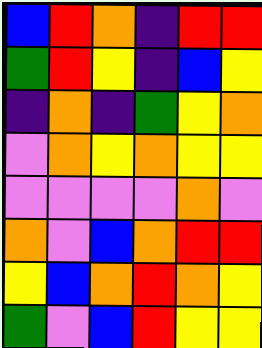[["blue", "red", "orange", "indigo", "red", "red"], ["green", "red", "yellow", "indigo", "blue", "yellow"], ["indigo", "orange", "indigo", "green", "yellow", "orange"], ["violet", "orange", "yellow", "orange", "yellow", "yellow"], ["violet", "violet", "violet", "violet", "orange", "violet"], ["orange", "violet", "blue", "orange", "red", "red"], ["yellow", "blue", "orange", "red", "orange", "yellow"], ["green", "violet", "blue", "red", "yellow", "yellow"]]